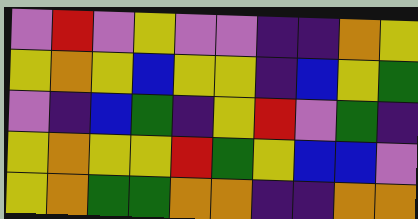[["violet", "red", "violet", "yellow", "violet", "violet", "indigo", "indigo", "orange", "yellow"], ["yellow", "orange", "yellow", "blue", "yellow", "yellow", "indigo", "blue", "yellow", "green"], ["violet", "indigo", "blue", "green", "indigo", "yellow", "red", "violet", "green", "indigo"], ["yellow", "orange", "yellow", "yellow", "red", "green", "yellow", "blue", "blue", "violet"], ["yellow", "orange", "green", "green", "orange", "orange", "indigo", "indigo", "orange", "orange"]]